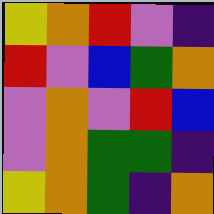[["yellow", "orange", "red", "violet", "indigo"], ["red", "violet", "blue", "green", "orange"], ["violet", "orange", "violet", "red", "blue"], ["violet", "orange", "green", "green", "indigo"], ["yellow", "orange", "green", "indigo", "orange"]]